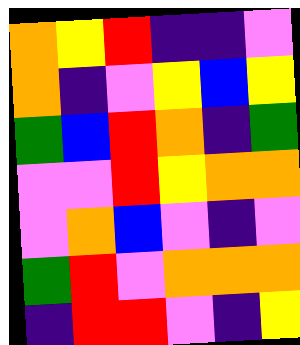[["orange", "yellow", "red", "indigo", "indigo", "violet"], ["orange", "indigo", "violet", "yellow", "blue", "yellow"], ["green", "blue", "red", "orange", "indigo", "green"], ["violet", "violet", "red", "yellow", "orange", "orange"], ["violet", "orange", "blue", "violet", "indigo", "violet"], ["green", "red", "violet", "orange", "orange", "orange"], ["indigo", "red", "red", "violet", "indigo", "yellow"]]